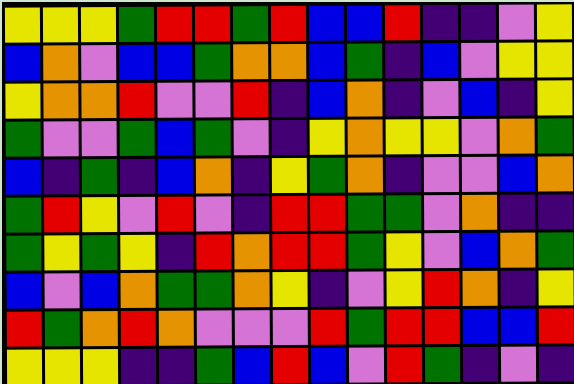[["yellow", "yellow", "yellow", "green", "red", "red", "green", "red", "blue", "blue", "red", "indigo", "indigo", "violet", "yellow"], ["blue", "orange", "violet", "blue", "blue", "green", "orange", "orange", "blue", "green", "indigo", "blue", "violet", "yellow", "yellow"], ["yellow", "orange", "orange", "red", "violet", "violet", "red", "indigo", "blue", "orange", "indigo", "violet", "blue", "indigo", "yellow"], ["green", "violet", "violet", "green", "blue", "green", "violet", "indigo", "yellow", "orange", "yellow", "yellow", "violet", "orange", "green"], ["blue", "indigo", "green", "indigo", "blue", "orange", "indigo", "yellow", "green", "orange", "indigo", "violet", "violet", "blue", "orange"], ["green", "red", "yellow", "violet", "red", "violet", "indigo", "red", "red", "green", "green", "violet", "orange", "indigo", "indigo"], ["green", "yellow", "green", "yellow", "indigo", "red", "orange", "red", "red", "green", "yellow", "violet", "blue", "orange", "green"], ["blue", "violet", "blue", "orange", "green", "green", "orange", "yellow", "indigo", "violet", "yellow", "red", "orange", "indigo", "yellow"], ["red", "green", "orange", "red", "orange", "violet", "violet", "violet", "red", "green", "red", "red", "blue", "blue", "red"], ["yellow", "yellow", "yellow", "indigo", "indigo", "green", "blue", "red", "blue", "violet", "red", "green", "indigo", "violet", "indigo"]]